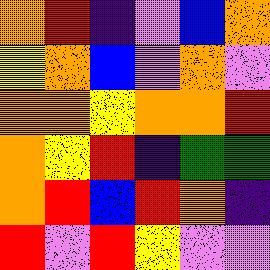[["orange", "red", "indigo", "violet", "blue", "orange"], ["yellow", "orange", "blue", "violet", "orange", "violet"], ["orange", "orange", "yellow", "orange", "orange", "red"], ["orange", "yellow", "red", "indigo", "green", "green"], ["orange", "red", "blue", "red", "orange", "indigo"], ["red", "violet", "red", "yellow", "violet", "violet"]]